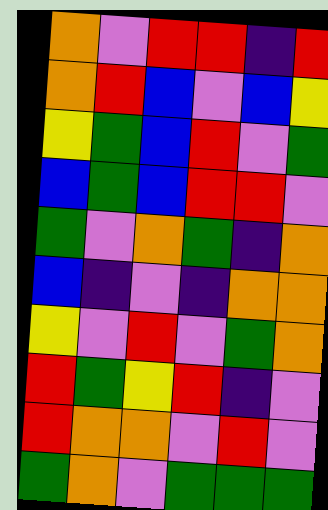[["orange", "violet", "red", "red", "indigo", "red"], ["orange", "red", "blue", "violet", "blue", "yellow"], ["yellow", "green", "blue", "red", "violet", "green"], ["blue", "green", "blue", "red", "red", "violet"], ["green", "violet", "orange", "green", "indigo", "orange"], ["blue", "indigo", "violet", "indigo", "orange", "orange"], ["yellow", "violet", "red", "violet", "green", "orange"], ["red", "green", "yellow", "red", "indigo", "violet"], ["red", "orange", "orange", "violet", "red", "violet"], ["green", "orange", "violet", "green", "green", "green"]]